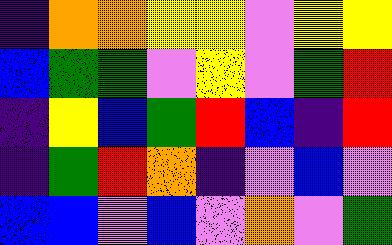[["indigo", "orange", "orange", "yellow", "yellow", "violet", "yellow", "yellow"], ["blue", "green", "green", "violet", "yellow", "violet", "green", "red"], ["indigo", "yellow", "blue", "green", "red", "blue", "indigo", "red"], ["indigo", "green", "red", "orange", "indigo", "violet", "blue", "violet"], ["blue", "blue", "violet", "blue", "violet", "orange", "violet", "green"]]